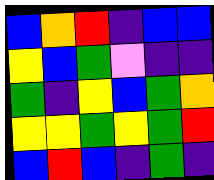[["blue", "orange", "red", "indigo", "blue", "blue"], ["yellow", "blue", "green", "violet", "indigo", "indigo"], ["green", "indigo", "yellow", "blue", "green", "orange"], ["yellow", "yellow", "green", "yellow", "green", "red"], ["blue", "red", "blue", "indigo", "green", "indigo"]]